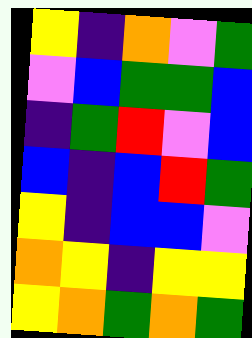[["yellow", "indigo", "orange", "violet", "green"], ["violet", "blue", "green", "green", "blue"], ["indigo", "green", "red", "violet", "blue"], ["blue", "indigo", "blue", "red", "green"], ["yellow", "indigo", "blue", "blue", "violet"], ["orange", "yellow", "indigo", "yellow", "yellow"], ["yellow", "orange", "green", "orange", "green"]]